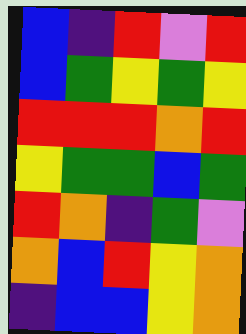[["blue", "indigo", "red", "violet", "red"], ["blue", "green", "yellow", "green", "yellow"], ["red", "red", "red", "orange", "red"], ["yellow", "green", "green", "blue", "green"], ["red", "orange", "indigo", "green", "violet"], ["orange", "blue", "red", "yellow", "orange"], ["indigo", "blue", "blue", "yellow", "orange"]]